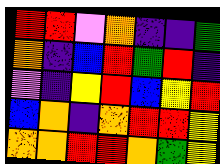[["red", "red", "violet", "orange", "indigo", "indigo", "green"], ["orange", "indigo", "blue", "red", "green", "red", "indigo"], ["violet", "indigo", "yellow", "red", "blue", "yellow", "red"], ["blue", "orange", "indigo", "orange", "red", "red", "yellow"], ["orange", "orange", "red", "red", "orange", "green", "yellow"]]